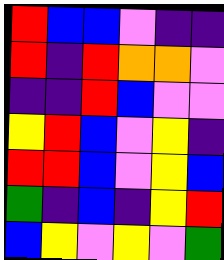[["red", "blue", "blue", "violet", "indigo", "indigo"], ["red", "indigo", "red", "orange", "orange", "violet"], ["indigo", "indigo", "red", "blue", "violet", "violet"], ["yellow", "red", "blue", "violet", "yellow", "indigo"], ["red", "red", "blue", "violet", "yellow", "blue"], ["green", "indigo", "blue", "indigo", "yellow", "red"], ["blue", "yellow", "violet", "yellow", "violet", "green"]]